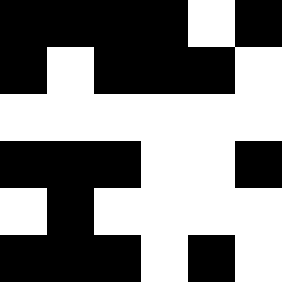[["black", "black", "black", "black", "white", "black"], ["black", "white", "black", "black", "black", "white"], ["white", "white", "white", "white", "white", "white"], ["black", "black", "black", "white", "white", "black"], ["white", "black", "white", "white", "white", "white"], ["black", "black", "black", "white", "black", "white"]]